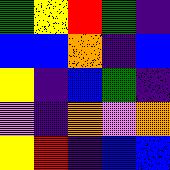[["green", "yellow", "red", "green", "indigo"], ["blue", "blue", "orange", "indigo", "blue"], ["yellow", "indigo", "blue", "green", "indigo"], ["violet", "indigo", "orange", "violet", "orange"], ["yellow", "red", "indigo", "blue", "blue"]]